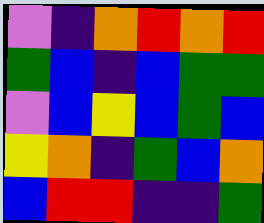[["violet", "indigo", "orange", "red", "orange", "red"], ["green", "blue", "indigo", "blue", "green", "green"], ["violet", "blue", "yellow", "blue", "green", "blue"], ["yellow", "orange", "indigo", "green", "blue", "orange"], ["blue", "red", "red", "indigo", "indigo", "green"]]